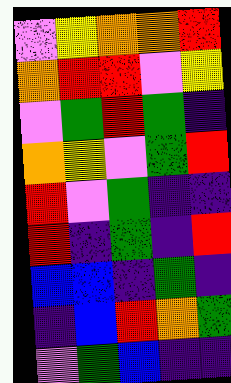[["violet", "yellow", "orange", "orange", "red"], ["orange", "red", "red", "violet", "yellow"], ["violet", "green", "red", "green", "indigo"], ["orange", "yellow", "violet", "green", "red"], ["red", "violet", "green", "indigo", "indigo"], ["red", "indigo", "green", "indigo", "red"], ["blue", "blue", "indigo", "green", "indigo"], ["indigo", "blue", "red", "orange", "green"], ["violet", "green", "blue", "indigo", "indigo"]]